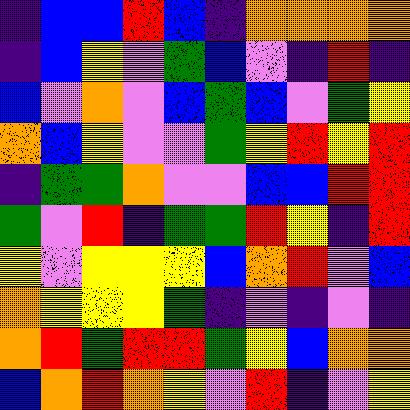[["indigo", "blue", "blue", "red", "blue", "indigo", "orange", "orange", "orange", "orange"], ["indigo", "blue", "yellow", "violet", "green", "blue", "violet", "indigo", "red", "indigo"], ["blue", "violet", "orange", "violet", "blue", "green", "blue", "violet", "green", "yellow"], ["orange", "blue", "yellow", "violet", "violet", "green", "yellow", "red", "yellow", "red"], ["indigo", "green", "green", "orange", "violet", "violet", "blue", "blue", "red", "red"], ["green", "violet", "red", "indigo", "green", "green", "red", "yellow", "indigo", "red"], ["yellow", "violet", "yellow", "yellow", "yellow", "blue", "orange", "red", "violet", "blue"], ["orange", "yellow", "yellow", "yellow", "green", "indigo", "violet", "indigo", "violet", "indigo"], ["orange", "red", "green", "red", "red", "green", "yellow", "blue", "orange", "orange"], ["blue", "orange", "red", "orange", "yellow", "violet", "red", "indigo", "violet", "yellow"]]